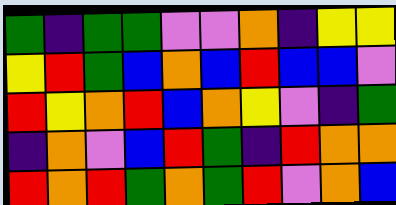[["green", "indigo", "green", "green", "violet", "violet", "orange", "indigo", "yellow", "yellow"], ["yellow", "red", "green", "blue", "orange", "blue", "red", "blue", "blue", "violet"], ["red", "yellow", "orange", "red", "blue", "orange", "yellow", "violet", "indigo", "green"], ["indigo", "orange", "violet", "blue", "red", "green", "indigo", "red", "orange", "orange"], ["red", "orange", "red", "green", "orange", "green", "red", "violet", "orange", "blue"]]